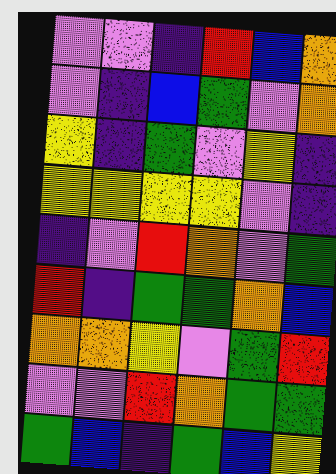[["violet", "violet", "indigo", "red", "blue", "orange"], ["violet", "indigo", "blue", "green", "violet", "orange"], ["yellow", "indigo", "green", "violet", "yellow", "indigo"], ["yellow", "yellow", "yellow", "yellow", "violet", "indigo"], ["indigo", "violet", "red", "orange", "violet", "green"], ["red", "indigo", "green", "green", "orange", "blue"], ["orange", "orange", "yellow", "violet", "green", "red"], ["violet", "violet", "red", "orange", "green", "green"], ["green", "blue", "indigo", "green", "blue", "yellow"]]